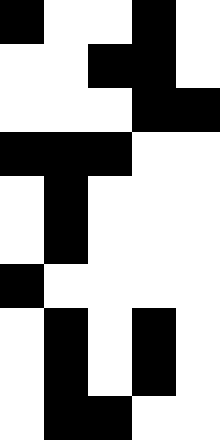[["black", "white", "white", "black", "white"], ["white", "white", "black", "black", "white"], ["white", "white", "white", "black", "black"], ["black", "black", "black", "white", "white"], ["white", "black", "white", "white", "white"], ["white", "black", "white", "white", "white"], ["black", "white", "white", "white", "white"], ["white", "black", "white", "black", "white"], ["white", "black", "white", "black", "white"], ["white", "black", "black", "white", "white"]]